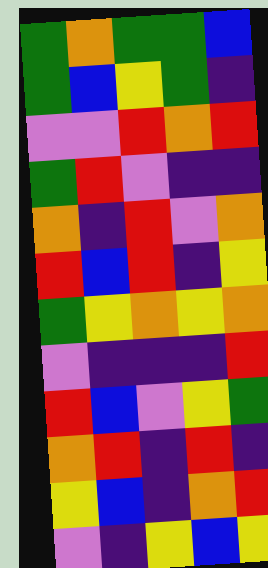[["green", "orange", "green", "green", "blue"], ["green", "blue", "yellow", "green", "indigo"], ["violet", "violet", "red", "orange", "red"], ["green", "red", "violet", "indigo", "indigo"], ["orange", "indigo", "red", "violet", "orange"], ["red", "blue", "red", "indigo", "yellow"], ["green", "yellow", "orange", "yellow", "orange"], ["violet", "indigo", "indigo", "indigo", "red"], ["red", "blue", "violet", "yellow", "green"], ["orange", "red", "indigo", "red", "indigo"], ["yellow", "blue", "indigo", "orange", "red"], ["violet", "indigo", "yellow", "blue", "yellow"]]